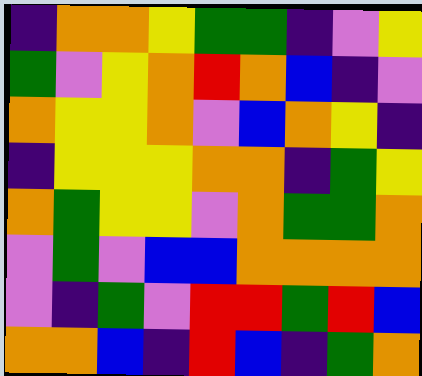[["indigo", "orange", "orange", "yellow", "green", "green", "indigo", "violet", "yellow"], ["green", "violet", "yellow", "orange", "red", "orange", "blue", "indigo", "violet"], ["orange", "yellow", "yellow", "orange", "violet", "blue", "orange", "yellow", "indigo"], ["indigo", "yellow", "yellow", "yellow", "orange", "orange", "indigo", "green", "yellow"], ["orange", "green", "yellow", "yellow", "violet", "orange", "green", "green", "orange"], ["violet", "green", "violet", "blue", "blue", "orange", "orange", "orange", "orange"], ["violet", "indigo", "green", "violet", "red", "red", "green", "red", "blue"], ["orange", "orange", "blue", "indigo", "red", "blue", "indigo", "green", "orange"]]